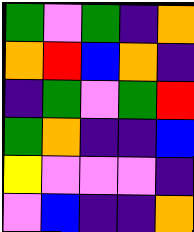[["green", "violet", "green", "indigo", "orange"], ["orange", "red", "blue", "orange", "indigo"], ["indigo", "green", "violet", "green", "red"], ["green", "orange", "indigo", "indigo", "blue"], ["yellow", "violet", "violet", "violet", "indigo"], ["violet", "blue", "indigo", "indigo", "orange"]]